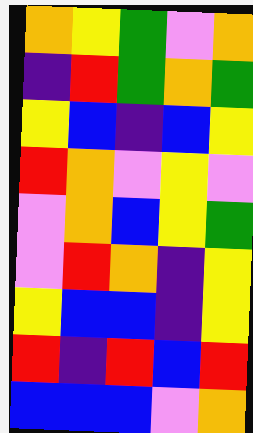[["orange", "yellow", "green", "violet", "orange"], ["indigo", "red", "green", "orange", "green"], ["yellow", "blue", "indigo", "blue", "yellow"], ["red", "orange", "violet", "yellow", "violet"], ["violet", "orange", "blue", "yellow", "green"], ["violet", "red", "orange", "indigo", "yellow"], ["yellow", "blue", "blue", "indigo", "yellow"], ["red", "indigo", "red", "blue", "red"], ["blue", "blue", "blue", "violet", "orange"]]